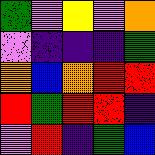[["green", "violet", "yellow", "violet", "orange"], ["violet", "indigo", "indigo", "indigo", "green"], ["orange", "blue", "orange", "red", "red"], ["red", "green", "red", "red", "indigo"], ["violet", "red", "indigo", "green", "blue"]]